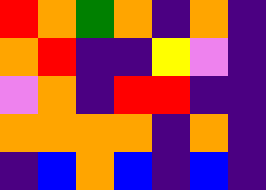[["red", "orange", "green", "orange", "indigo", "orange", "indigo"], ["orange", "red", "indigo", "indigo", "yellow", "violet", "indigo"], ["violet", "orange", "indigo", "red", "red", "indigo", "indigo"], ["orange", "orange", "orange", "orange", "indigo", "orange", "indigo"], ["indigo", "blue", "orange", "blue", "indigo", "blue", "indigo"]]